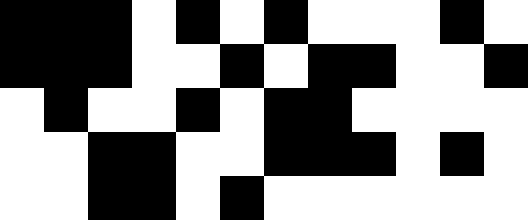[["black", "black", "black", "white", "black", "white", "black", "white", "white", "white", "black", "white"], ["black", "black", "black", "white", "white", "black", "white", "black", "black", "white", "white", "black"], ["white", "black", "white", "white", "black", "white", "black", "black", "white", "white", "white", "white"], ["white", "white", "black", "black", "white", "white", "black", "black", "black", "white", "black", "white"], ["white", "white", "black", "black", "white", "black", "white", "white", "white", "white", "white", "white"]]